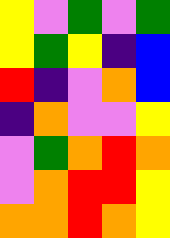[["yellow", "violet", "green", "violet", "green"], ["yellow", "green", "yellow", "indigo", "blue"], ["red", "indigo", "violet", "orange", "blue"], ["indigo", "orange", "violet", "violet", "yellow"], ["violet", "green", "orange", "red", "orange"], ["violet", "orange", "red", "red", "yellow"], ["orange", "orange", "red", "orange", "yellow"]]